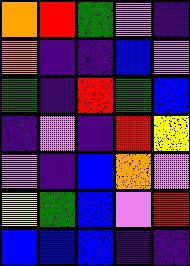[["orange", "red", "green", "violet", "indigo"], ["orange", "indigo", "indigo", "blue", "violet"], ["green", "indigo", "red", "green", "blue"], ["indigo", "violet", "indigo", "red", "yellow"], ["violet", "indigo", "blue", "orange", "violet"], ["yellow", "green", "blue", "violet", "red"], ["blue", "blue", "blue", "indigo", "indigo"]]